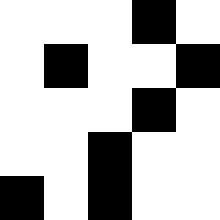[["white", "white", "white", "black", "white"], ["white", "black", "white", "white", "black"], ["white", "white", "white", "black", "white"], ["white", "white", "black", "white", "white"], ["black", "white", "black", "white", "white"]]